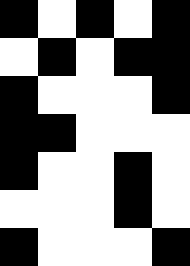[["black", "white", "black", "white", "black"], ["white", "black", "white", "black", "black"], ["black", "white", "white", "white", "black"], ["black", "black", "white", "white", "white"], ["black", "white", "white", "black", "white"], ["white", "white", "white", "black", "white"], ["black", "white", "white", "white", "black"]]